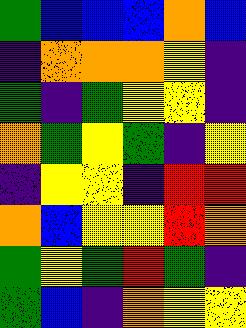[["green", "blue", "blue", "blue", "orange", "blue"], ["indigo", "orange", "orange", "orange", "yellow", "indigo"], ["green", "indigo", "green", "yellow", "yellow", "indigo"], ["orange", "green", "yellow", "green", "indigo", "yellow"], ["indigo", "yellow", "yellow", "indigo", "red", "red"], ["orange", "blue", "yellow", "yellow", "red", "orange"], ["green", "yellow", "green", "red", "green", "indigo"], ["green", "blue", "indigo", "orange", "yellow", "yellow"]]